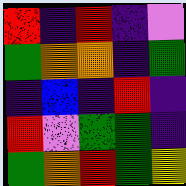[["red", "indigo", "red", "indigo", "violet"], ["green", "orange", "orange", "indigo", "green"], ["indigo", "blue", "indigo", "red", "indigo"], ["red", "violet", "green", "green", "indigo"], ["green", "orange", "red", "green", "yellow"]]